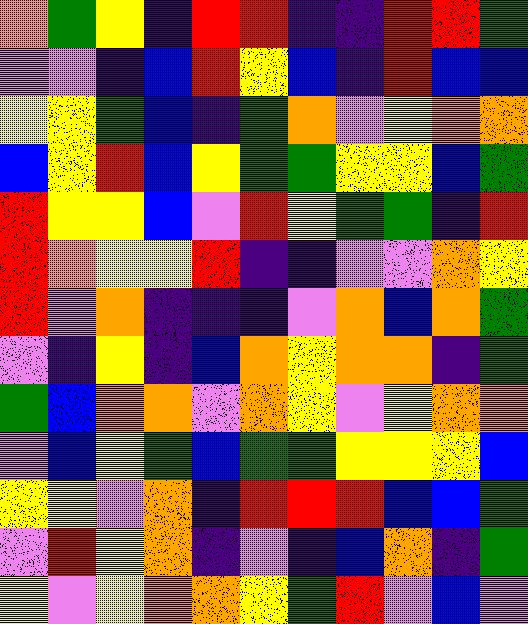[["orange", "green", "yellow", "indigo", "red", "red", "indigo", "indigo", "red", "red", "green"], ["violet", "violet", "indigo", "blue", "red", "yellow", "blue", "indigo", "red", "blue", "blue"], ["yellow", "yellow", "green", "blue", "indigo", "green", "orange", "violet", "yellow", "orange", "orange"], ["blue", "yellow", "red", "blue", "yellow", "green", "green", "yellow", "yellow", "blue", "green"], ["red", "yellow", "yellow", "blue", "violet", "red", "yellow", "green", "green", "indigo", "red"], ["red", "orange", "yellow", "yellow", "red", "indigo", "indigo", "violet", "violet", "orange", "yellow"], ["red", "violet", "orange", "indigo", "indigo", "indigo", "violet", "orange", "blue", "orange", "green"], ["violet", "indigo", "yellow", "indigo", "blue", "orange", "yellow", "orange", "orange", "indigo", "green"], ["green", "blue", "orange", "orange", "violet", "orange", "yellow", "violet", "yellow", "orange", "orange"], ["violet", "blue", "yellow", "green", "blue", "green", "green", "yellow", "yellow", "yellow", "blue"], ["yellow", "yellow", "violet", "orange", "indigo", "red", "red", "red", "blue", "blue", "green"], ["violet", "red", "yellow", "orange", "indigo", "violet", "indigo", "blue", "orange", "indigo", "green"], ["yellow", "violet", "yellow", "orange", "orange", "yellow", "green", "red", "violet", "blue", "violet"]]